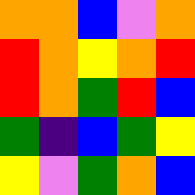[["orange", "orange", "blue", "violet", "orange"], ["red", "orange", "yellow", "orange", "red"], ["red", "orange", "green", "red", "blue"], ["green", "indigo", "blue", "green", "yellow"], ["yellow", "violet", "green", "orange", "blue"]]